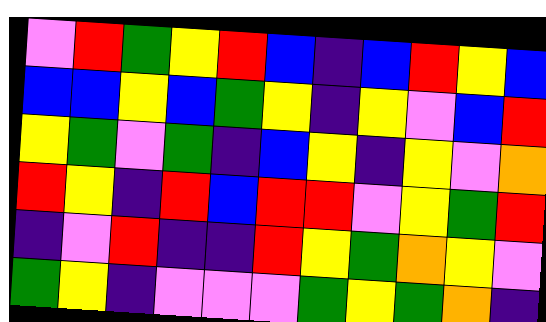[["violet", "red", "green", "yellow", "red", "blue", "indigo", "blue", "red", "yellow", "blue"], ["blue", "blue", "yellow", "blue", "green", "yellow", "indigo", "yellow", "violet", "blue", "red"], ["yellow", "green", "violet", "green", "indigo", "blue", "yellow", "indigo", "yellow", "violet", "orange"], ["red", "yellow", "indigo", "red", "blue", "red", "red", "violet", "yellow", "green", "red"], ["indigo", "violet", "red", "indigo", "indigo", "red", "yellow", "green", "orange", "yellow", "violet"], ["green", "yellow", "indigo", "violet", "violet", "violet", "green", "yellow", "green", "orange", "indigo"]]